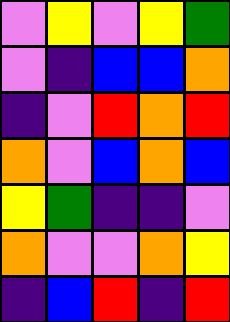[["violet", "yellow", "violet", "yellow", "green"], ["violet", "indigo", "blue", "blue", "orange"], ["indigo", "violet", "red", "orange", "red"], ["orange", "violet", "blue", "orange", "blue"], ["yellow", "green", "indigo", "indigo", "violet"], ["orange", "violet", "violet", "orange", "yellow"], ["indigo", "blue", "red", "indigo", "red"]]